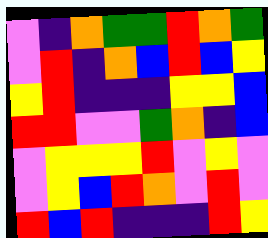[["violet", "indigo", "orange", "green", "green", "red", "orange", "green"], ["violet", "red", "indigo", "orange", "blue", "red", "blue", "yellow"], ["yellow", "red", "indigo", "indigo", "indigo", "yellow", "yellow", "blue"], ["red", "red", "violet", "violet", "green", "orange", "indigo", "blue"], ["violet", "yellow", "yellow", "yellow", "red", "violet", "yellow", "violet"], ["violet", "yellow", "blue", "red", "orange", "violet", "red", "violet"], ["red", "blue", "red", "indigo", "indigo", "indigo", "red", "yellow"]]